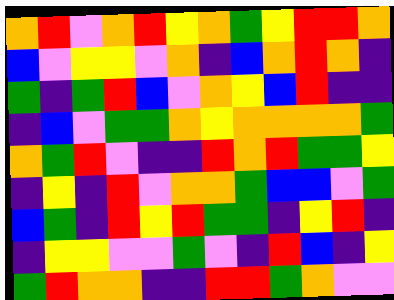[["orange", "red", "violet", "orange", "red", "yellow", "orange", "green", "yellow", "red", "red", "orange"], ["blue", "violet", "yellow", "yellow", "violet", "orange", "indigo", "blue", "orange", "red", "orange", "indigo"], ["green", "indigo", "green", "red", "blue", "violet", "orange", "yellow", "blue", "red", "indigo", "indigo"], ["indigo", "blue", "violet", "green", "green", "orange", "yellow", "orange", "orange", "orange", "orange", "green"], ["orange", "green", "red", "violet", "indigo", "indigo", "red", "orange", "red", "green", "green", "yellow"], ["indigo", "yellow", "indigo", "red", "violet", "orange", "orange", "green", "blue", "blue", "violet", "green"], ["blue", "green", "indigo", "red", "yellow", "red", "green", "green", "indigo", "yellow", "red", "indigo"], ["indigo", "yellow", "yellow", "violet", "violet", "green", "violet", "indigo", "red", "blue", "indigo", "yellow"], ["green", "red", "orange", "orange", "indigo", "indigo", "red", "red", "green", "orange", "violet", "violet"]]